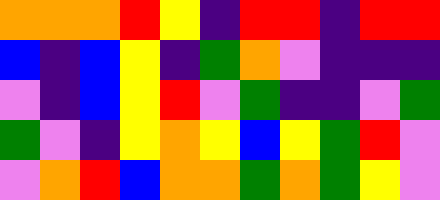[["orange", "orange", "orange", "red", "yellow", "indigo", "red", "red", "indigo", "red", "red"], ["blue", "indigo", "blue", "yellow", "indigo", "green", "orange", "violet", "indigo", "indigo", "indigo"], ["violet", "indigo", "blue", "yellow", "red", "violet", "green", "indigo", "indigo", "violet", "green"], ["green", "violet", "indigo", "yellow", "orange", "yellow", "blue", "yellow", "green", "red", "violet"], ["violet", "orange", "red", "blue", "orange", "orange", "green", "orange", "green", "yellow", "violet"]]